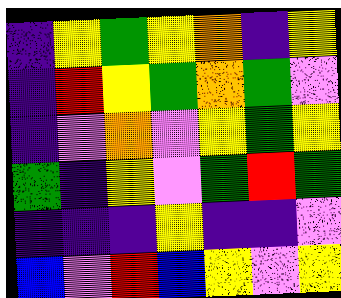[["indigo", "yellow", "green", "yellow", "orange", "indigo", "yellow"], ["indigo", "red", "yellow", "green", "orange", "green", "violet"], ["indigo", "violet", "orange", "violet", "yellow", "green", "yellow"], ["green", "indigo", "yellow", "violet", "green", "red", "green"], ["indigo", "indigo", "indigo", "yellow", "indigo", "indigo", "violet"], ["blue", "violet", "red", "blue", "yellow", "violet", "yellow"]]